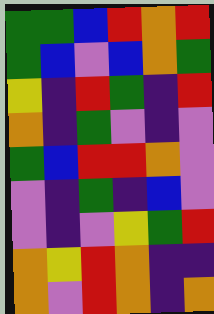[["green", "green", "blue", "red", "orange", "red"], ["green", "blue", "violet", "blue", "orange", "green"], ["yellow", "indigo", "red", "green", "indigo", "red"], ["orange", "indigo", "green", "violet", "indigo", "violet"], ["green", "blue", "red", "red", "orange", "violet"], ["violet", "indigo", "green", "indigo", "blue", "violet"], ["violet", "indigo", "violet", "yellow", "green", "red"], ["orange", "yellow", "red", "orange", "indigo", "indigo"], ["orange", "violet", "red", "orange", "indigo", "orange"]]